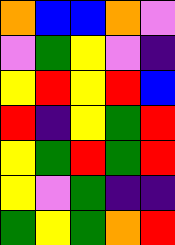[["orange", "blue", "blue", "orange", "violet"], ["violet", "green", "yellow", "violet", "indigo"], ["yellow", "red", "yellow", "red", "blue"], ["red", "indigo", "yellow", "green", "red"], ["yellow", "green", "red", "green", "red"], ["yellow", "violet", "green", "indigo", "indigo"], ["green", "yellow", "green", "orange", "red"]]